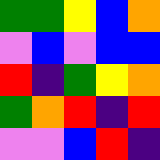[["green", "green", "yellow", "blue", "orange"], ["violet", "blue", "violet", "blue", "blue"], ["red", "indigo", "green", "yellow", "orange"], ["green", "orange", "red", "indigo", "red"], ["violet", "violet", "blue", "red", "indigo"]]